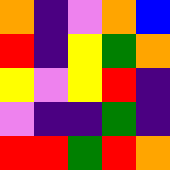[["orange", "indigo", "violet", "orange", "blue"], ["red", "indigo", "yellow", "green", "orange"], ["yellow", "violet", "yellow", "red", "indigo"], ["violet", "indigo", "indigo", "green", "indigo"], ["red", "red", "green", "red", "orange"]]